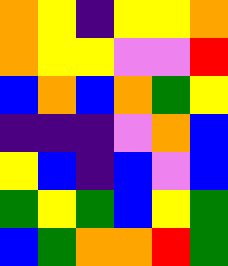[["orange", "yellow", "indigo", "yellow", "yellow", "orange"], ["orange", "yellow", "yellow", "violet", "violet", "red"], ["blue", "orange", "blue", "orange", "green", "yellow"], ["indigo", "indigo", "indigo", "violet", "orange", "blue"], ["yellow", "blue", "indigo", "blue", "violet", "blue"], ["green", "yellow", "green", "blue", "yellow", "green"], ["blue", "green", "orange", "orange", "red", "green"]]